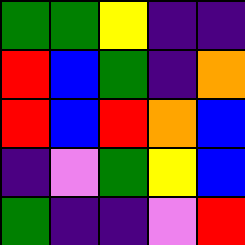[["green", "green", "yellow", "indigo", "indigo"], ["red", "blue", "green", "indigo", "orange"], ["red", "blue", "red", "orange", "blue"], ["indigo", "violet", "green", "yellow", "blue"], ["green", "indigo", "indigo", "violet", "red"]]